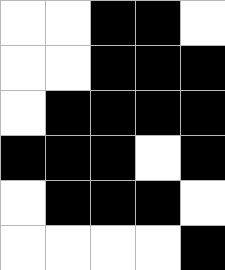[["white", "white", "black", "black", "white"], ["white", "white", "black", "black", "black"], ["white", "black", "black", "black", "black"], ["black", "black", "black", "white", "black"], ["white", "black", "black", "black", "white"], ["white", "white", "white", "white", "black"]]